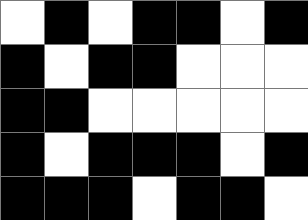[["white", "black", "white", "black", "black", "white", "black"], ["black", "white", "black", "black", "white", "white", "white"], ["black", "black", "white", "white", "white", "white", "white"], ["black", "white", "black", "black", "black", "white", "black"], ["black", "black", "black", "white", "black", "black", "white"]]